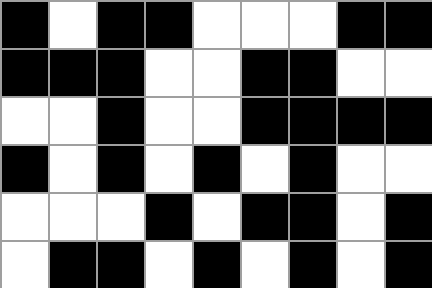[["black", "white", "black", "black", "white", "white", "white", "black", "black"], ["black", "black", "black", "white", "white", "black", "black", "white", "white"], ["white", "white", "black", "white", "white", "black", "black", "black", "black"], ["black", "white", "black", "white", "black", "white", "black", "white", "white"], ["white", "white", "white", "black", "white", "black", "black", "white", "black"], ["white", "black", "black", "white", "black", "white", "black", "white", "black"]]